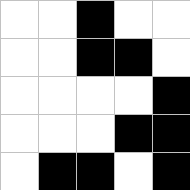[["white", "white", "black", "white", "white"], ["white", "white", "black", "black", "white"], ["white", "white", "white", "white", "black"], ["white", "white", "white", "black", "black"], ["white", "black", "black", "white", "black"]]